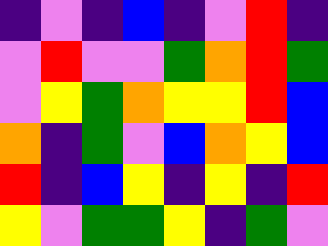[["indigo", "violet", "indigo", "blue", "indigo", "violet", "red", "indigo"], ["violet", "red", "violet", "violet", "green", "orange", "red", "green"], ["violet", "yellow", "green", "orange", "yellow", "yellow", "red", "blue"], ["orange", "indigo", "green", "violet", "blue", "orange", "yellow", "blue"], ["red", "indigo", "blue", "yellow", "indigo", "yellow", "indigo", "red"], ["yellow", "violet", "green", "green", "yellow", "indigo", "green", "violet"]]